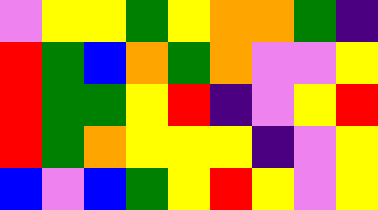[["violet", "yellow", "yellow", "green", "yellow", "orange", "orange", "green", "indigo"], ["red", "green", "blue", "orange", "green", "orange", "violet", "violet", "yellow"], ["red", "green", "green", "yellow", "red", "indigo", "violet", "yellow", "red"], ["red", "green", "orange", "yellow", "yellow", "yellow", "indigo", "violet", "yellow"], ["blue", "violet", "blue", "green", "yellow", "red", "yellow", "violet", "yellow"]]